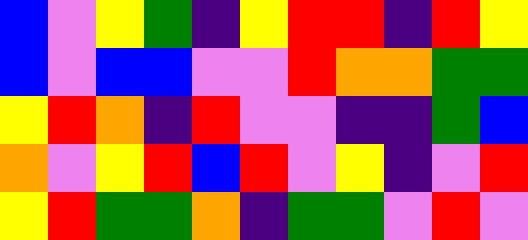[["blue", "violet", "yellow", "green", "indigo", "yellow", "red", "red", "indigo", "red", "yellow"], ["blue", "violet", "blue", "blue", "violet", "violet", "red", "orange", "orange", "green", "green"], ["yellow", "red", "orange", "indigo", "red", "violet", "violet", "indigo", "indigo", "green", "blue"], ["orange", "violet", "yellow", "red", "blue", "red", "violet", "yellow", "indigo", "violet", "red"], ["yellow", "red", "green", "green", "orange", "indigo", "green", "green", "violet", "red", "violet"]]